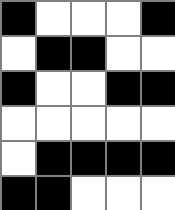[["black", "white", "white", "white", "black"], ["white", "black", "black", "white", "white"], ["black", "white", "white", "black", "black"], ["white", "white", "white", "white", "white"], ["white", "black", "black", "black", "black"], ["black", "black", "white", "white", "white"]]